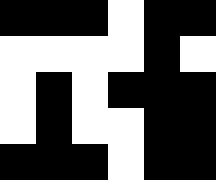[["black", "black", "black", "white", "black", "black"], ["white", "white", "white", "white", "black", "white"], ["white", "black", "white", "black", "black", "black"], ["white", "black", "white", "white", "black", "black"], ["black", "black", "black", "white", "black", "black"]]